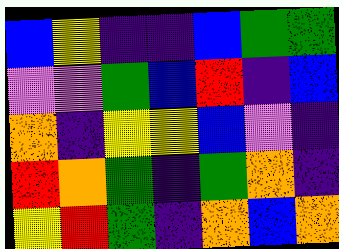[["blue", "yellow", "indigo", "indigo", "blue", "green", "green"], ["violet", "violet", "green", "blue", "red", "indigo", "blue"], ["orange", "indigo", "yellow", "yellow", "blue", "violet", "indigo"], ["red", "orange", "green", "indigo", "green", "orange", "indigo"], ["yellow", "red", "green", "indigo", "orange", "blue", "orange"]]